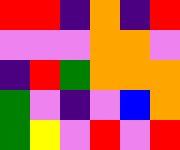[["red", "red", "indigo", "orange", "indigo", "red"], ["violet", "violet", "violet", "orange", "orange", "violet"], ["indigo", "red", "green", "orange", "orange", "orange"], ["green", "violet", "indigo", "violet", "blue", "orange"], ["green", "yellow", "violet", "red", "violet", "red"]]